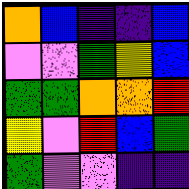[["orange", "blue", "indigo", "indigo", "blue"], ["violet", "violet", "green", "yellow", "blue"], ["green", "green", "orange", "orange", "red"], ["yellow", "violet", "red", "blue", "green"], ["green", "violet", "violet", "indigo", "indigo"]]